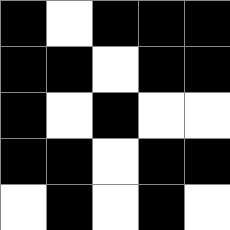[["black", "white", "black", "black", "black"], ["black", "black", "white", "black", "black"], ["black", "white", "black", "white", "white"], ["black", "black", "white", "black", "black"], ["white", "black", "white", "black", "white"]]